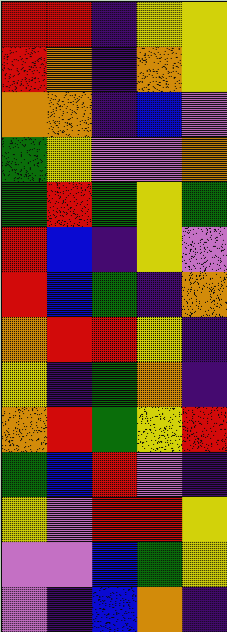[["red", "red", "indigo", "yellow", "yellow"], ["red", "orange", "indigo", "orange", "yellow"], ["orange", "orange", "indigo", "blue", "violet"], ["green", "yellow", "violet", "violet", "orange"], ["green", "red", "green", "yellow", "green"], ["red", "blue", "indigo", "yellow", "violet"], ["red", "blue", "green", "indigo", "orange"], ["orange", "red", "red", "yellow", "indigo"], ["yellow", "indigo", "green", "orange", "indigo"], ["orange", "red", "green", "yellow", "red"], ["green", "blue", "red", "violet", "indigo"], ["yellow", "violet", "red", "red", "yellow"], ["violet", "violet", "blue", "green", "yellow"], ["violet", "indigo", "blue", "orange", "indigo"]]